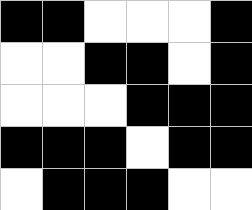[["black", "black", "white", "white", "white", "black"], ["white", "white", "black", "black", "white", "black"], ["white", "white", "white", "black", "black", "black"], ["black", "black", "black", "white", "black", "black"], ["white", "black", "black", "black", "white", "white"]]